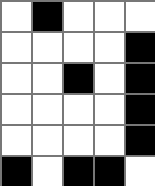[["white", "black", "white", "white", "white"], ["white", "white", "white", "white", "black"], ["white", "white", "black", "white", "black"], ["white", "white", "white", "white", "black"], ["white", "white", "white", "white", "black"], ["black", "white", "black", "black", "white"]]